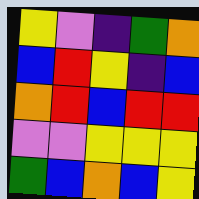[["yellow", "violet", "indigo", "green", "orange"], ["blue", "red", "yellow", "indigo", "blue"], ["orange", "red", "blue", "red", "red"], ["violet", "violet", "yellow", "yellow", "yellow"], ["green", "blue", "orange", "blue", "yellow"]]